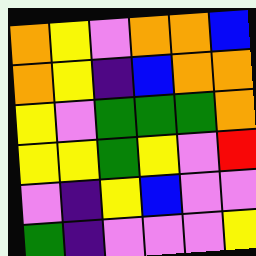[["orange", "yellow", "violet", "orange", "orange", "blue"], ["orange", "yellow", "indigo", "blue", "orange", "orange"], ["yellow", "violet", "green", "green", "green", "orange"], ["yellow", "yellow", "green", "yellow", "violet", "red"], ["violet", "indigo", "yellow", "blue", "violet", "violet"], ["green", "indigo", "violet", "violet", "violet", "yellow"]]